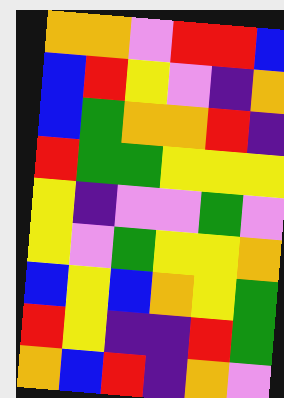[["orange", "orange", "violet", "red", "red", "blue"], ["blue", "red", "yellow", "violet", "indigo", "orange"], ["blue", "green", "orange", "orange", "red", "indigo"], ["red", "green", "green", "yellow", "yellow", "yellow"], ["yellow", "indigo", "violet", "violet", "green", "violet"], ["yellow", "violet", "green", "yellow", "yellow", "orange"], ["blue", "yellow", "blue", "orange", "yellow", "green"], ["red", "yellow", "indigo", "indigo", "red", "green"], ["orange", "blue", "red", "indigo", "orange", "violet"]]